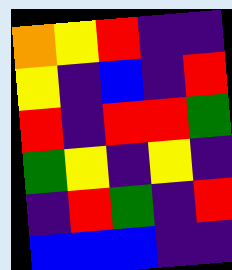[["orange", "yellow", "red", "indigo", "indigo"], ["yellow", "indigo", "blue", "indigo", "red"], ["red", "indigo", "red", "red", "green"], ["green", "yellow", "indigo", "yellow", "indigo"], ["indigo", "red", "green", "indigo", "red"], ["blue", "blue", "blue", "indigo", "indigo"]]